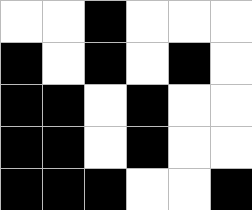[["white", "white", "black", "white", "white", "white"], ["black", "white", "black", "white", "black", "white"], ["black", "black", "white", "black", "white", "white"], ["black", "black", "white", "black", "white", "white"], ["black", "black", "black", "white", "white", "black"]]